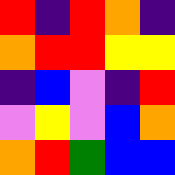[["red", "indigo", "red", "orange", "indigo"], ["orange", "red", "red", "yellow", "yellow"], ["indigo", "blue", "violet", "indigo", "red"], ["violet", "yellow", "violet", "blue", "orange"], ["orange", "red", "green", "blue", "blue"]]